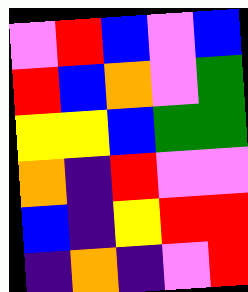[["violet", "red", "blue", "violet", "blue"], ["red", "blue", "orange", "violet", "green"], ["yellow", "yellow", "blue", "green", "green"], ["orange", "indigo", "red", "violet", "violet"], ["blue", "indigo", "yellow", "red", "red"], ["indigo", "orange", "indigo", "violet", "red"]]